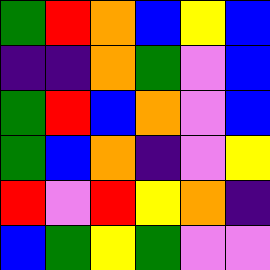[["green", "red", "orange", "blue", "yellow", "blue"], ["indigo", "indigo", "orange", "green", "violet", "blue"], ["green", "red", "blue", "orange", "violet", "blue"], ["green", "blue", "orange", "indigo", "violet", "yellow"], ["red", "violet", "red", "yellow", "orange", "indigo"], ["blue", "green", "yellow", "green", "violet", "violet"]]